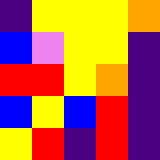[["indigo", "yellow", "yellow", "yellow", "orange"], ["blue", "violet", "yellow", "yellow", "indigo"], ["red", "red", "yellow", "orange", "indigo"], ["blue", "yellow", "blue", "red", "indigo"], ["yellow", "red", "indigo", "red", "indigo"]]